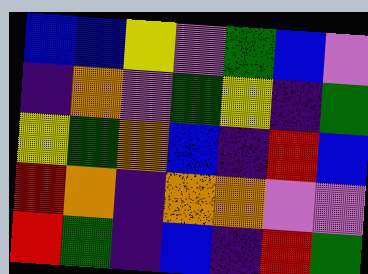[["blue", "blue", "yellow", "violet", "green", "blue", "violet"], ["indigo", "orange", "violet", "green", "yellow", "indigo", "green"], ["yellow", "green", "orange", "blue", "indigo", "red", "blue"], ["red", "orange", "indigo", "orange", "orange", "violet", "violet"], ["red", "green", "indigo", "blue", "indigo", "red", "green"]]